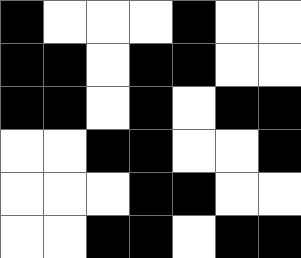[["black", "white", "white", "white", "black", "white", "white"], ["black", "black", "white", "black", "black", "white", "white"], ["black", "black", "white", "black", "white", "black", "black"], ["white", "white", "black", "black", "white", "white", "black"], ["white", "white", "white", "black", "black", "white", "white"], ["white", "white", "black", "black", "white", "black", "black"]]